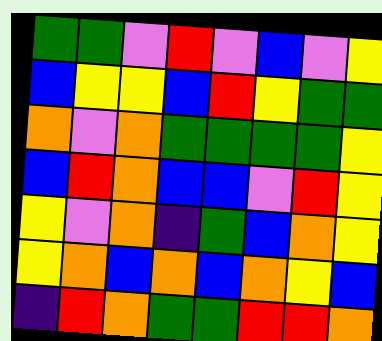[["green", "green", "violet", "red", "violet", "blue", "violet", "yellow"], ["blue", "yellow", "yellow", "blue", "red", "yellow", "green", "green"], ["orange", "violet", "orange", "green", "green", "green", "green", "yellow"], ["blue", "red", "orange", "blue", "blue", "violet", "red", "yellow"], ["yellow", "violet", "orange", "indigo", "green", "blue", "orange", "yellow"], ["yellow", "orange", "blue", "orange", "blue", "orange", "yellow", "blue"], ["indigo", "red", "orange", "green", "green", "red", "red", "orange"]]